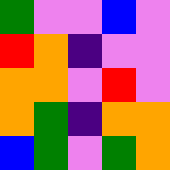[["green", "violet", "violet", "blue", "violet"], ["red", "orange", "indigo", "violet", "violet"], ["orange", "orange", "violet", "red", "violet"], ["orange", "green", "indigo", "orange", "orange"], ["blue", "green", "violet", "green", "orange"]]